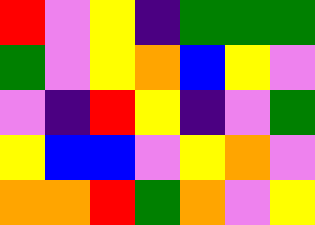[["red", "violet", "yellow", "indigo", "green", "green", "green"], ["green", "violet", "yellow", "orange", "blue", "yellow", "violet"], ["violet", "indigo", "red", "yellow", "indigo", "violet", "green"], ["yellow", "blue", "blue", "violet", "yellow", "orange", "violet"], ["orange", "orange", "red", "green", "orange", "violet", "yellow"]]